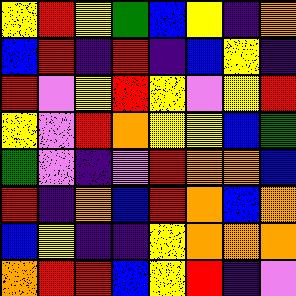[["yellow", "red", "yellow", "green", "blue", "yellow", "indigo", "orange"], ["blue", "red", "indigo", "red", "indigo", "blue", "yellow", "indigo"], ["red", "violet", "yellow", "red", "yellow", "violet", "yellow", "red"], ["yellow", "violet", "red", "orange", "yellow", "yellow", "blue", "green"], ["green", "violet", "indigo", "violet", "red", "orange", "orange", "blue"], ["red", "indigo", "orange", "blue", "red", "orange", "blue", "orange"], ["blue", "yellow", "indigo", "indigo", "yellow", "orange", "orange", "orange"], ["orange", "red", "red", "blue", "yellow", "red", "indigo", "violet"]]